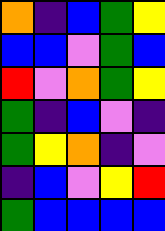[["orange", "indigo", "blue", "green", "yellow"], ["blue", "blue", "violet", "green", "blue"], ["red", "violet", "orange", "green", "yellow"], ["green", "indigo", "blue", "violet", "indigo"], ["green", "yellow", "orange", "indigo", "violet"], ["indigo", "blue", "violet", "yellow", "red"], ["green", "blue", "blue", "blue", "blue"]]